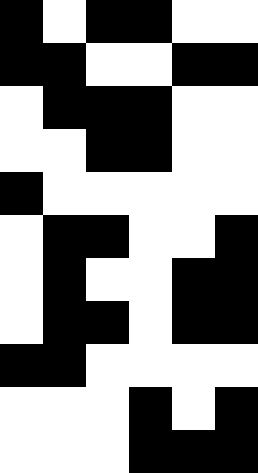[["black", "white", "black", "black", "white", "white"], ["black", "black", "white", "white", "black", "black"], ["white", "black", "black", "black", "white", "white"], ["white", "white", "black", "black", "white", "white"], ["black", "white", "white", "white", "white", "white"], ["white", "black", "black", "white", "white", "black"], ["white", "black", "white", "white", "black", "black"], ["white", "black", "black", "white", "black", "black"], ["black", "black", "white", "white", "white", "white"], ["white", "white", "white", "black", "white", "black"], ["white", "white", "white", "black", "black", "black"]]